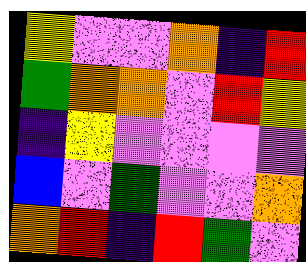[["yellow", "violet", "violet", "orange", "indigo", "red"], ["green", "orange", "orange", "violet", "red", "yellow"], ["indigo", "yellow", "violet", "violet", "violet", "violet"], ["blue", "violet", "green", "violet", "violet", "orange"], ["orange", "red", "indigo", "red", "green", "violet"]]